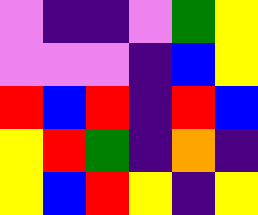[["violet", "indigo", "indigo", "violet", "green", "yellow"], ["violet", "violet", "violet", "indigo", "blue", "yellow"], ["red", "blue", "red", "indigo", "red", "blue"], ["yellow", "red", "green", "indigo", "orange", "indigo"], ["yellow", "blue", "red", "yellow", "indigo", "yellow"]]